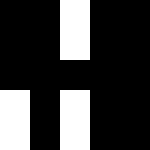[["black", "black", "white", "black", "black"], ["black", "black", "white", "black", "black"], ["black", "black", "black", "black", "black"], ["white", "black", "white", "black", "black"], ["white", "black", "white", "black", "black"]]